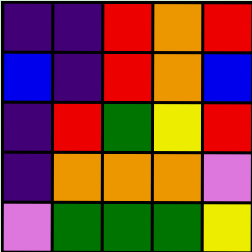[["indigo", "indigo", "red", "orange", "red"], ["blue", "indigo", "red", "orange", "blue"], ["indigo", "red", "green", "yellow", "red"], ["indigo", "orange", "orange", "orange", "violet"], ["violet", "green", "green", "green", "yellow"]]